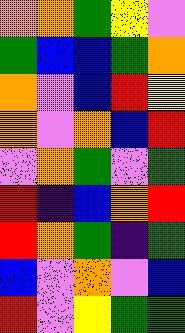[["orange", "orange", "green", "yellow", "violet"], ["green", "blue", "blue", "green", "orange"], ["orange", "violet", "blue", "red", "yellow"], ["orange", "violet", "orange", "blue", "red"], ["violet", "orange", "green", "violet", "green"], ["red", "indigo", "blue", "orange", "red"], ["red", "orange", "green", "indigo", "green"], ["blue", "violet", "orange", "violet", "blue"], ["red", "violet", "yellow", "green", "green"]]